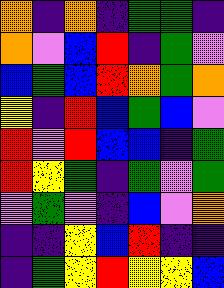[["orange", "indigo", "orange", "indigo", "green", "green", "indigo"], ["orange", "violet", "blue", "red", "indigo", "green", "violet"], ["blue", "green", "blue", "red", "orange", "green", "orange"], ["yellow", "indigo", "red", "blue", "green", "blue", "violet"], ["red", "violet", "red", "blue", "blue", "indigo", "green"], ["red", "yellow", "green", "indigo", "green", "violet", "green"], ["violet", "green", "violet", "indigo", "blue", "violet", "orange"], ["indigo", "indigo", "yellow", "blue", "red", "indigo", "indigo"], ["indigo", "green", "yellow", "red", "yellow", "yellow", "blue"]]